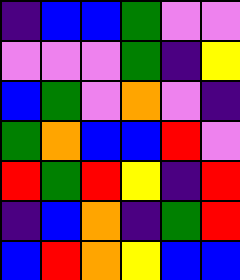[["indigo", "blue", "blue", "green", "violet", "violet"], ["violet", "violet", "violet", "green", "indigo", "yellow"], ["blue", "green", "violet", "orange", "violet", "indigo"], ["green", "orange", "blue", "blue", "red", "violet"], ["red", "green", "red", "yellow", "indigo", "red"], ["indigo", "blue", "orange", "indigo", "green", "red"], ["blue", "red", "orange", "yellow", "blue", "blue"]]